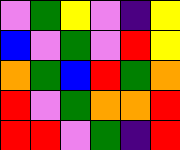[["violet", "green", "yellow", "violet", "indigo", "yellow"], ["blue", "violet", "green", "violet", "red", "yellow"], ["orange", "green", "blue", "red", "green", "orange"], ["red", "violet", "green", "orange", "orange", "red"], ["red", "red", "violet", "green", "indigo", "red"]]